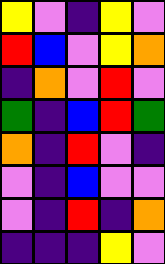[["yellow", "violet", "indigo", "yellow", "violet"], ["red", "blue", "violet", "yellow", "orange"], ["indigo", "orange", "violet", "red", "violet"], ["green", "indigo", "blue", "red", "green"], ["orange", "indigo", "red", "violet", "indigo"], ["violet", "indigo", "blue", "violet", "violet"], ["violet", "indigo", "red", "indigo", "orange"], ["indigo", "indigo", "indigo", "yellow", "violet"]]